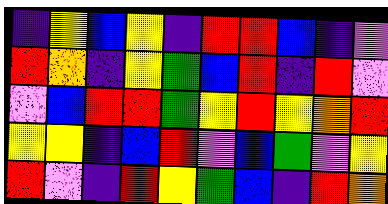[["indigo", "yellow", "blue", "yellow", "indigo", "red", "red", "blue", "indigo", "violet"], ["red", "orange", "indigo", "yellow", "green", "blue", "red", "indigo", "red", "violet"], ["violet", "blue", "red", "red", "green", "yellow", "red", "yellow", "orange", "red"], ["yellow", "yellow", "indigo", "blue", "red", "violet", "blue", "green", "violet", "yellow"], ["red", "violet", "indigo", "red", "yellow", "green", "blue", "indigo", "red", "orange"]]